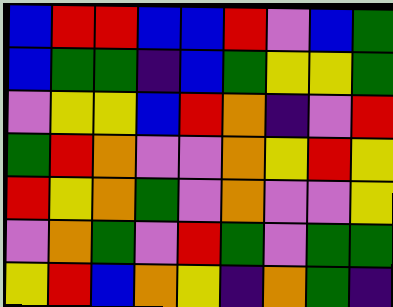[["blue", "red", "red", "blue", "blue", "red", "violet", "blue", "green"], ["blue", "green", "green", "indigo", "blue", "green", "yellow", "yellow", "green"], ["violet", "yellow", "yellow", "blue", "red", "orange", "indigo", "violet", "red"], ["green", "red", "orange", "violet", "violet", "orange", "yellow", "red", "yellow"], ["red", "yellow", "orange", "green", "violet", "orange", "violet", "violet", "yellow"], ["violet", "orange", "green", "violet", "red", "green", "violet", "green", "green"], ["yellow", "red", "blue", "orange", "yellow", "indigo", "orange", "green", "indigo"]]